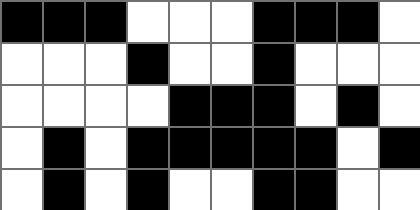[["black", "black", "black", "white", "white", "white", "black", "black", "black", "white"], ["white", "white", "white", "black", "white", "white", "black", "white", "white", "white"], ["white", "white", "white", "white", "black", "black", "black", "white", "black", "white"], ["white", "black", "white", "black", "black", "black", "black", "black", "white", "black"], ["white", "black", "white", "black", "white", "white", "black", "black", "white", "white"]]